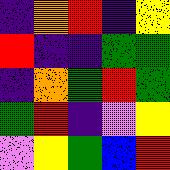[["indigo", "orange", "red", "indigo", "yellow"], ["red", "indigo", "indigo", "green", "green"], ["indigo", "orange", "green", "red", "green"], ["green", "red", "indigo", "violet", "yellow"], ["violet", "yellow", "green", "blue", "red"]]